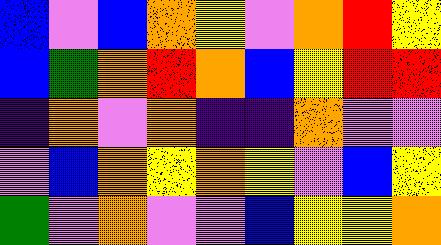[["blue", "violet", "blue", "orange", "yellow", "violet", "orange", "red", "yellow"], ["blue", "green", "orange", "red", "orange", "blue", "yellow", "red", "red"], ["indigo", "orange", "violet", "orange", "indigo", "indigo", "orange", "violet", "violet"], ["violet", "blue", "orange", "yellow", "orange", "yellow", "violet", "blue", "yellow"], ["green", "violet", "orange", "violet", "violet", "blue", "yellow", "yellow", "orange"]]